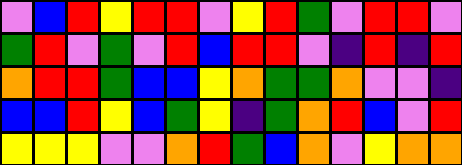[["violet", "blue", "red", "yellow", "red", "red", "violet", "yellow", "red", "green", "violet", "red", "red", "violet"], ["green", "red", "violet", "green", "violet", "red", "blue", "red", "red", "violet", "indigo", "red", "indigo", "red"], ["orange", "red", "red", "green", "blue", "blue", "yellow", "orange", "green", "green", "orange", "violet", "violet", "indigo"], ["blue", "blue", "red", "yellow", "blue", "green", "yellow", "indigo", "green", "orange", "red", "blue", "violet", "red"], ["yellow", "yellow", "yellow", "violet", "violet", "orange", "red", "green", "blue", "orange", "violet", "yellow", "orange", "orange"]]